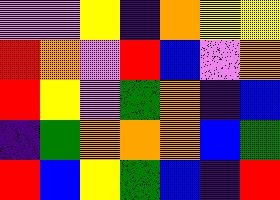[["violet", "violet", "yellow", "indigo", "orange", "yellow", "yellow"], ["red", "orange", "violet", "red", "blue", "violet", "orange"], ["red", "yellow", "violet", "green", "orange", "indigo", "blue"], ["indigo", "green", "orange", "orange", "orange", "blue", "green"], ["red", "blue", "yellow", "green", "blue", "indigo", "red"]]